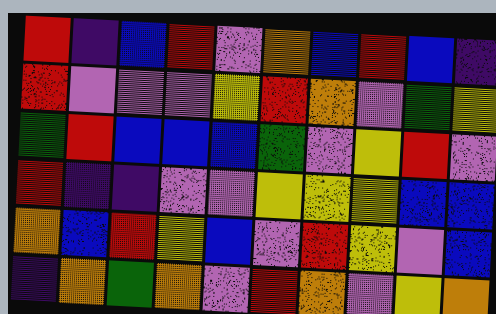[["red", "indigo", "blue", "red", "violet", "orange", "blue", "red", "blue", "indigo"], ["red", "violet", "violet", "violet", "yellow", "red", "orange", "violet", "green", "yellow"], ["green", "red", "blue", "blue", "blue", "green", "violet", "yellow", "red", "violet"], ["red", "indigo", "indigo", "violet", "violet", "yellow", "yellow", "yellow", "blue", "blue"], ["orange", "blue", "red", "yellow", "blue", "violet", "red", "yellow", "violet", "blue"], ["indigo", "orange", "green", "orange", "violet", "red", "orange", "violet", "yellow", "orange"]]